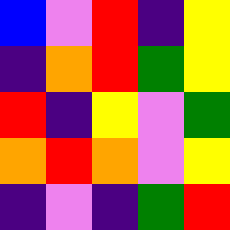[["blue", "violet", "red", "indigo", "yellow"], ["indigo", "orange", "red", "green", "yellow"], ["red", "indigo", "yellow", "violet", "green"], ["orange", "red", "orange", "violet", "yellow"], ["indigo", "violet", "indigo", "green", "red"]]